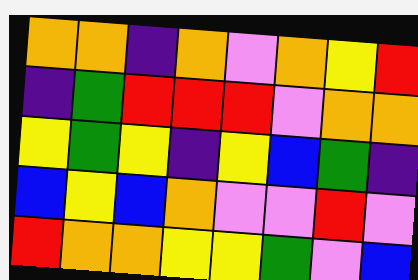[["orange", "orange", "indigo", "orange", "violet", "orange", "yellow", "red"], ["indigo", "green", "red", "red", "red", "violet", "orange", "orange"], ["yellow", "green", "yellow", "indigo", "yellow", "blue", "green", "indigo"], ["blue", "yellow", "blue", "orange", "violet", "violet", "red", "violet"], ["red", "orange", "orange", "yellow", "yellow", "green", "violet", "blue"]]